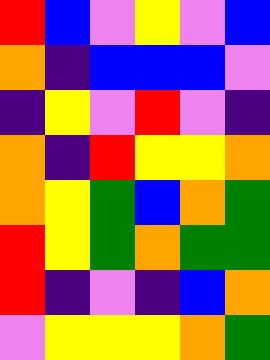[["red", "blue", "violet", "yellow", "violet", "blue"], ["orange", "indigo", "blue", "blue", "blue", "violet"], ["indigo", "yellow", "violet", "red", "violet", "indigo"], ["orange", "indigo", "red", "yellow", "yellow", "orange"], ["orange", "yellow", "green", "blue", "orange", "green"], ["red", "yellow", "green", "orange", "green", "green"], ["red", "indigo", "violet", "indigo", "blue", "orange"], ["violet", "yellow", "yellow", "yellow", "orange", "green"]]